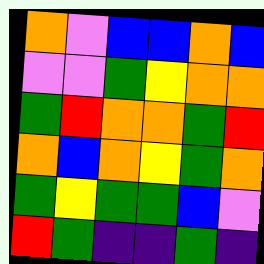[["orange", "violet", "blue", "blue", "orange", "blue"], ["violet", "violet", "green", "yellow", "orange", "orange"], ["green", "red", "orange", "orange", "green", "red"], ["orange", "blue", "orange", "yellow", "green", "orange"], ["green", "yellow", "green", "green", "blue", "violet"], ["red", "green", "indigo", "indigo", "green", "indigo"]]